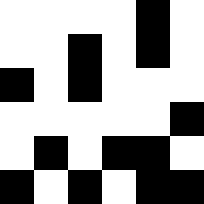[["white", "white", "white", "white", "black", "white"], ["white", "white", "black", "white", "black", "white"], ["black", "white", "black", "white", "white", "white"], ["white", "white", "white", "white", "white", "black"], ["white", "black", "white", "black", "black", "white"], ["black", "white", "black", "white", "black", "black"]]